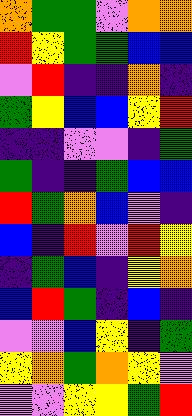[["orange", "green", "green", "violet", "orange", "orange"], ["red", "yellow", "green", "green", "blue", "blue"], ["violet", "red", "indigo", "indigo", "orange", "indigo"], ["green", "yellow", "blue", "blue", "yellow", "red"], ["indigo", "indigo", "violet", "violet", "indigo", "green"], ["green", "indigo", "indigo", "green", "blue", "blue"], ["red", "green", "orange", "blue", "violet", "indigo"], ["blue", "indigo", "red", "violet", "red", "yellow"], ["indigo", "green", "blue", "indigo", "yellow", "orange"], ["blue", "red", "green", "indigo", "blue", "indigo"], ["violet", "violet", "blue", "yellow", "indigo", "green"], ["yellow", "orange", "green", "orange", "yellow", "violet"], ["violet", "violet", "yellow", "yellow", "green", "red"]]